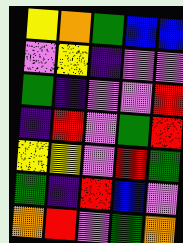[["yellow", "orange", "green", "blue", "blue"], ["violet", "yellow", "indigo", "violet", "violet"], ["green", "indigo", "violet", "violet", "red"], ["indigo", "red", "violet", "green", "red"], ["yellow", "yellow", "violet", "red", "green"], ["green", "indigo", "red", "blue", "violet"], ["orange", "red", "violet", "green", "orange"]]